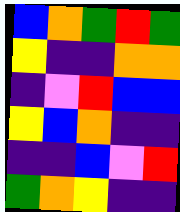[["blue", "orange", "green", "red", "green"], ["yellow", "indigo", "indigo", "orange", "orange"], ["indigo", "violet", "red", "blue", "blue"], ["yellow", "blue", "orange", "indigo", "indigo"], ["indigo", "indigo", "blue", "violet", "red"], ["green", "orange", "yellow", "indigo", "indigo"]]